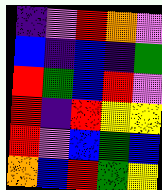[["indigo", "violet", "red", "orange", "violet"], ["blue", "indigo", "blue", "indigo", "green"], ["red", "green", "blue", "red", "violet"], ["red", "indigo", "red", "yellow", "yellow"], ["red", "violet", "blue", "green", "blue"], ["orange", "blue", "red", "green", "yellow"]]